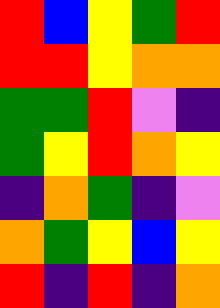[["red", "blue", "yellow", "green", "red"], ["red", "red", "yellow", "orange", "orange"], ["green", "green", "red", "violet", "indigo"], ["green", "yellow", "red", "orange", "yellow"], ["indigo", "orange", "green", "indigo", "violet"], ["orange", "green", "yellow", "blue", "yellow"], ["red", "indigo", "red", "indigo", "orange"]]